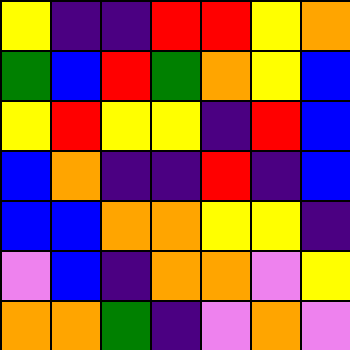[["yellow", "indigo", "indigo", "red", "red", "yellow", "orange"], ["green", "blue", "red", "green", "orange", "yellow", "blue"], ["yellow", "red", "yellow", "yellow", "indigo", "red", "blue"], ["blue", "orange", "indigo", "indigo", "red", "indigo", "blue"], ["blue", "blue", "orange", "orange", "yellow", "yellow", "indigo"], ["violet", "blue", "indigo", "orange", "orange", "violet", "yellow"], ["orange", "orange", "green", "indigo", "violet", "orange", "violet"]]